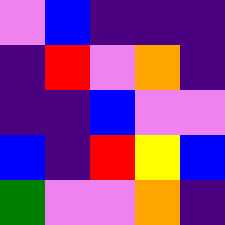[["violet", "blue", "indigo", "indigo", "indigo"], ["indigo", "red", "violet", "orange", "indigo"], ["indigo", "indigo", "blue", "violet", "violet"], ["blue", "indigo", "red", "yellow", "blue"], ["green", "violet", "violet", "orange", "indigo"]]